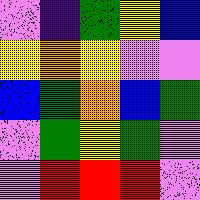[["violet", "indigo", "green", "yellow", "blue"], ["yellow", "orange", "yellow", "violet", "violet"], ["blue", "green", "orange", "blue", "green"], ["violet", "green", "yellow", "green", "violet"], ["violet", "red", "red", "red", "violet"]]